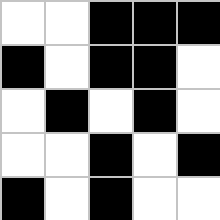[["white", "white", "black", "black", "black"], ["black", "white", "black", "black", "white"], ["white", "black", "white", "black", "white"], ["white", "white", "black", "white", "black"], ["black", "white", "black", "white", "white"]]